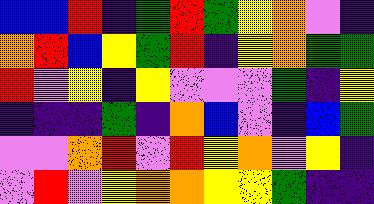[["blue", "blue", "red", "indigo", "green", "red", "green", "yellow", "orange", "violet", "indigo"], ["orange", "red", "blue", "yellow", "green", "red", "indigo", "yellow", "orange", "green", "green"], ["red", "violet", "yellow", "indigo", "yellow", "violet", "violet", "violet", "green", "indigo", "yellow"], ["indigo", "indigo", "indigo", "green", "indigo", "orange", "blue", "violet", "indigo", "blue", "green"], ["violet", "violet", "orange", "red", "violet", "red", "yellow", "orange", "violet", "yellow", "indigo"], ["violet", "red", "violet", "yellow", "orange", "orange", "yellow", "yellow", "green", "indigo", "indigo"]]